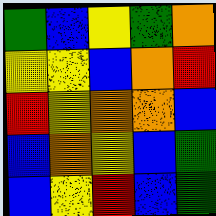[["green", "blue", "yellow", "green", "orange"], ["yellow", "yellow", "blue", "orange", "red"], ["red", "yellow", "orange", "orange", "blue"], ["blue", "orange", "yellow", "blue", "green"], ["blue", "yellow", "red", "blue", "green"]]